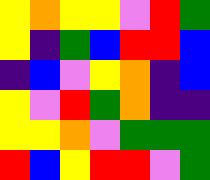[["yellow", "orange", "yellow", "yellow", "violet", "red", "green"], ["yellow", "indigo", "green", "blue", "red", "red", "blue"], ["indigo", "blue", "violet", "yellow", "orange", "indigo", "blue"], ["yellow", "violet", "red", "green", "orange", "indigo", "indigo"], ["yellow", "yellow", "orange", "violet", "green", "green", "green"], ["red", "blue", "yellow", "red", "red", "violet", "green"]]